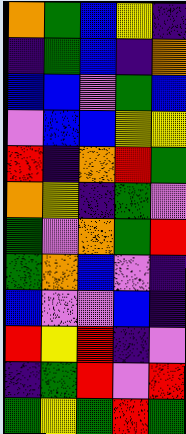[["orange", "green", "blue", "yellow", "indigo"], ["indigo", "green", "blue", "indigo", "orange"], ["blue", "blue", "violet", "green", "blue"], ["violet", "blue", "blue", "yellow", "yellow"], ["red", "indigo", "orange", "red", "green"], ["orange", "yellow", "indigo", "green", "violet"], ["green", "violet", "orange", "green", "red"], ["green", "orange", "blue", "violet", "indigo"], ["blue", "violet", "violet", "blue", "indigo"], ["red", "yellow", "red", "indigo", "violet"], ["indigo", "green", "red", "violet", "red"], ["green", "yellow", "green", "red", "green"]]